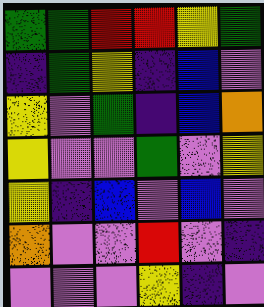[["green", "green", "red", "red", "yellow", "green"], ["indigo", "green", "yellow", "indigo", "blue", "violet"], ["yellow", "violet", "green", "indigo", "blue", "orange"], ["yellow", "violet", "violet", "green", "violet", "yellow"], ["yellow", "indigo", "blue", "violet", "blue", "violet"], ["orange", "violet", "violet", "red", "violet", "indigo"], ["violet", "violet", "violet", "yellow", "indigo", "violet"]]